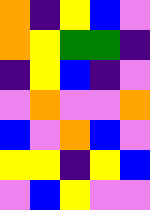[["orange", "indigo", "yellow", "blue", "violet"], ["orange", "yellow", "green", "green", "indigo"], ["indigo", "yellow", "blue", "indigo", "violet"], ["violet", "orange", "violet", "violet", "orange"], ["blue", "violet", "orange", "blue", "violet"], ["yellow", "yellow", "indigo", "yellow", "blue"], ["violet", "blue", "yellow", "violet", "violet"]]